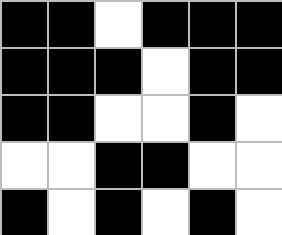[["black", "black", "white", "black", "black", "black"], ["black", "black", "black", "white", "black", "black"], ["black", "black", "white", "white", "black", "white"], ["white", "white", "black", "black", "white", "white"], ["black", "white", "black", "white", "black", "white"]]